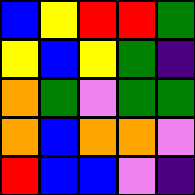[["blue", "yellow", "red", "red", "green"], ["yellow", "blue", "yellow", "green", "indigo"], ["orange", "green", "violet", "green", "green"], ["orange", "blue", "orange", "orange", "violet"], ["red", "blue", "blue", "violet", "indigo"]]